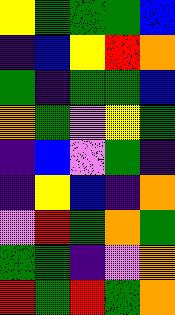[["yellow", "green", "green", "green", "blue"], ["indigo", "blue", "yellow", "red", "orange"], ["green", "indigo", "green", "green", "blue"], ["orange", "green", "violet", "yellow", "green"], ["indigo", "blue", "violet", "green", "indigo"], ["indigo", "yellow", "blue", "indigo", "orange"], ["violet", "red", "green", "orange", "green"], ["green", "green", "indigo", "violet", "orange"], ["red", "green", "red", "green", "orange"]]